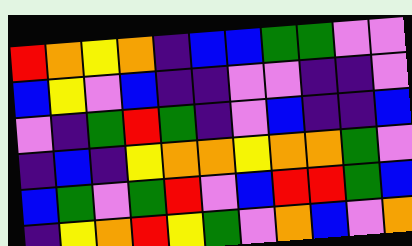[["red", "orange", "yellow", "orange", "indigo", "blue", "blue", "green", "green", "violet", "violet"], ["blue", "yellow", "violet", "blue", "indigo", "indigo", "violet", "violet", "indigo", "indigo", "violet"], ["violet", "indigo", "green", "red", "green", "indigo", "violet", "blue", "indigo", "indigo", "blue"], ["indigo", "blue", "indigo", "yellow", "orange", "orange", "yellow", "orange", "orange", "green", "violet"], ["blue", "green", "violet", "green", "red", "violet", "blue", "red", "red", "green", "blue"], ["indigo", "yellow", "orange", "red", "yellow", "green", "violet", "orange", "blue", "violet", "orange"]]